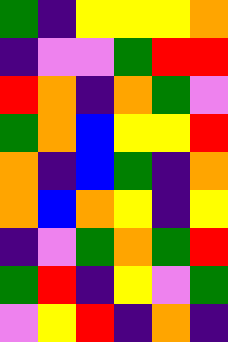[["green", "indigo", "yellow", "yellow", "yellow", "orange"], ["indigo", "violet", "violet", "green", "red", "red"], ["red", "orange", "indigo", "orange", "green", "violet"], ["green", "orange", "blue", "yellow", "yellow", "red"], ["orange", "indigo", "blue", "green", "indigo", "orange"], ["orange", "blue", "orange", "yellow", "indigo", "yellow"], ["indigo", "violet", "green", "orange", "green", "red"], ["green", "red", "indigo", "yellow", "violet", "green"], ["violet", "yellow", "red", "indigo", "orange", "indigo"]]